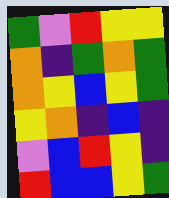[["green", "violet", "red", "yellow", "yellow"], ["orange", "indigo", "green", "orange", "green"], ["orange", "yellow", "blue", "yellow", "green"], ["yellow", "orange", "indigo", "blue", "indigo"], ["violet", "blue", "red", "yellow", "indigo"], ["red", "blue", "blue", "yellow", "green"]]